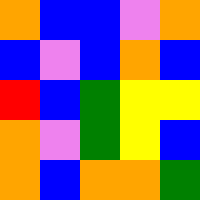[["orange", "blue", "blue", "violet", "orange"], ["blue", "violet", "blue", "orange", "blue"], ["red", "blue", "green", "yellow", "yellow"], ["orange", "violet", "green", "yellow", "blue"], ["orange", "blue", "orange", "orange", "green"]]